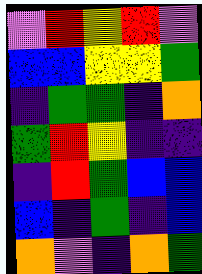[["violet", "red", "yellow", "red", "violet"], ["blue", "blue", "yellow", "yellow", "green"], ["indigo", "green", "green", "indigo", "orange"], ["green", "red", "yellow", "indigo", "indigo"], ["indigo", "red", "green", "blue", "blue"], ["blue", "indigo", "green", "indigo", "blue"], ["orange", "violet", "indigo", "orange", "green"]]